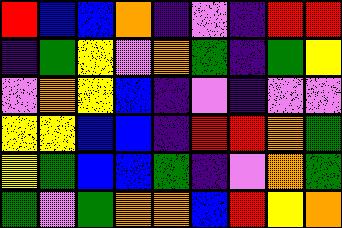[["red", "blue", "blue", "orange", "indigo", "violet", "indigo", "red", "red"], ["indigo", "green", "yellow", "violet", "orange", "green", "indigo", "green", "yellow"], ["violet", "orange", "yellow", "blue", "indigo", "violet", "indigo", "violet", "violet"], ["yellow", "yellow", "blue", "blue", "indigo", "red", "red", "orange", "green"], ["yellow", "green", "blue", "blue", "green", "indigo", "violet", "orange", "green"], ["green", "violet", "green", "orange", "orange", "blue", "red", "yellow", "orange"]]